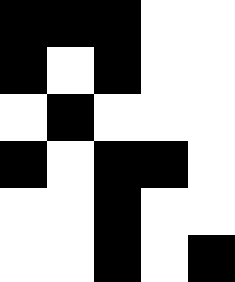[["black", "black", "black", "white", "white"], ["black", "white", "black", "white", "white"], ["white", "black", "white", "white", "white"], ["black", "white", "black", "black", "white"], ["white", "white", "black", "white", "white"], ["white", "white", "black", "white", "black"]]